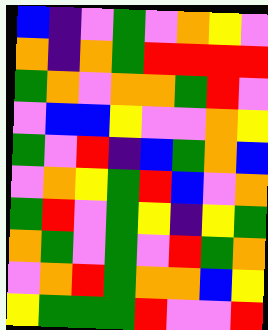[["blue", "indigo", "violet", "green", "violet", "orange", "yellow", "violet"], ["orange", "indigo", "orange", "green", "red", "red", "red", "red"], ["green", "orange", "violet", "orange", "orange", "green", "red", "violet"], ["violet", "blue", "blue", "yellow", "violet", "violet", "orange", "yellow"], ["green", "violet", "red", "indigo", "blue", "green", "orange", "blue"], ["violet", "orange", "yellow", "green", "red", "blue", "violet", "orange"], ["green", "red", "violet", "green", "yellow", "indigo", "yellow", "green"], ["orange", "green", "violet", "green", "violet", "red", "green", "orange"], ["violet", "orange", "red", "green", "orange", "orange", "blue", "yellow"], ["yellow", "green", "green", "green", "red", "violet", "violet", "red"]]